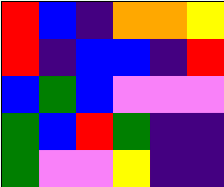[["red", "blue", "indigo", "orange", "orange", "yellow"], ["red", "indigo", "blue", "blue", "indigo", "red"], ["blue", "green", "blue", "violet", "violet", "violet"], ["green", "blue", "red", "green", "indigo", "indigo"], ["green", "violet", "violet", "yellow", "indigo", "indigo"]]